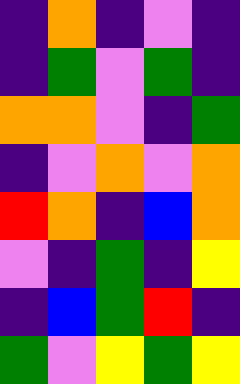[["indigo", "orange", "indigo", "violet", "indigo"], ["indigo", "green", "violet", "green", "indigo"], ["orange", "orange", "violet", "indigo", "green"], ["indigo", "violet", "orange", "violet", "orange"], ["red", "orange", "indigo", "blue", "orange"], ["violet", "indigo", "green", "indigo", "yellow"], ["indigo", "blue", "green", "red", "indigo"], ["green", "violet", "yellow", "green", "yellow"]]